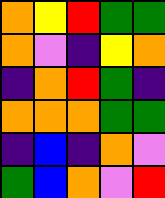[["orange", "yellow", "red", "green", "green"], ["orange", "violet", "indigo", "yellow", "orange"], ["indigo", "orange", "red", "green", "indigo"], ["orange", "orange", "orange", "green", "green"], ["indigo", "blue", "indigo", "orange", "violet"], ["green", "blue", "orange", "violet", "red"]]